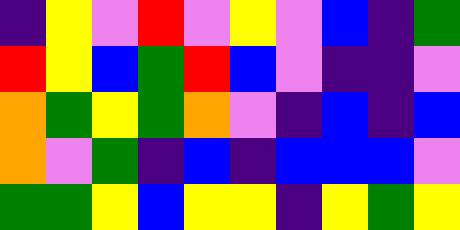[["indigo", "yellow", "violet", "red", "violet", "yellow", "violet", "blue", "indigo", "green"], ["red", "yellow", "blue", "green", "red", "blue", "violet", "indigo", "indigo", "violet"], ["orange", "green", "yellow", "green", "orange", "violet", "indigo", "blue", "indigo", "blue"], ["orange", "violet", "green", "indigo", "blue", "indigo", "blue", "blue", "blue", "violet"], ["green", "green", "yellow", "blue", "yellow", "yellow", "indigo", "yellow", "green", "yellow"]]